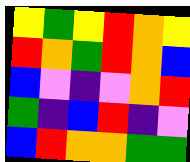[["yellow", "green", "yellow", "red", "orange", "yellow"], ["red", "orange", "green", "red", "orange", "blue"], ["blue", "violet", "indigo", "violet", "orange", "red"], ["green", "indigo", "blue", "red", "indigo", "violet"], ["blue", "red", "orange", "orange", "green", "green"]]